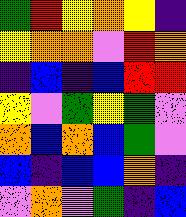[["green", "red", "yellow", "orange", "yellow", "indigo"], ["yellow", "orange", "orange", "violet", "red", "orange"], ["indigo", "blue", "indigo", "blue", "red", "red"], ["yellow", "violet", "green", "yellow", "green", "violet"], ["orange", "blue", "orange", "blue", "green", "violet"], ["blue", "indigo", "blue", "blue", "orange", "indigo"], ["violet", "orange", "violet", "green", "indigo", "blue"]]